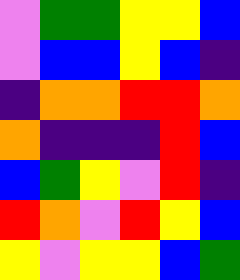[["violet", "green", "green", "yellow", "yellow", "blue"], ["violet", "blue", "blue", "yellow", "blue", "indigo"], ["indigo", "orange", "orange", "red", "red", "orange"], ["orange", "indigo", "indigo", "indigo", "red", "blue"], ["blue", "green", "yellow", "violet", "red", "indigo"], ["red", "orange", "violet", "red", "yellow", "blue"], ["yellow", "violet", "yellow", "yellow", "blue", "green"]]